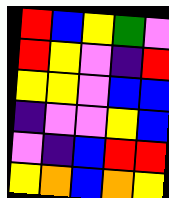[["red", "blue", "yellow", "green", "violet"], ["red", "yellow", "violet", "indigo", "red"], ["yellow", "yellow", "violet", "blue", "blue"], ["indigo", "violet", "violet", "yellow", "blue"], ["violet", "indigo", "blue", "red", "red"], ["yellow", "orange", "blue", "orange", "yellow"]]